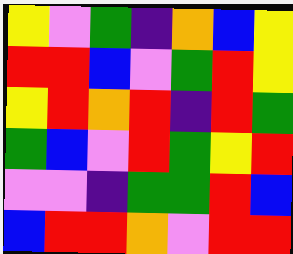[["yellow", "violet", "green", "indigo", "orange", "blue", "yellow"], ["red", "red", "blue", "violet", "green", "red", "yellow"], ["yellow", "red", "orange", "red", "indigo", "red", "green"], ["green", "blue", "violet", "red", "green", "yellow", "red"], ["violet", "violet", "indigo", "green", "green", "red", "blue"], ["blue", "red", "red", "orange", "violet", "red", "red"]]